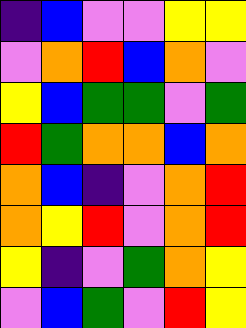[["indigo", "blue", "violet", "violet", "yellow", "yellow"], ["violet", "orange", "red", "blue", "orange", "violet"], ["yellow", "blue", "green", "green", "violet", "green"], ["red", "green", "orange", "orange", "blue", "orange"], ["orange", "blue", "indigo", "violet", "orange", "red"], ["orange", "yellow", "red", "violet", "orange", "red"], ["yellow", "indigo", "violet", "green", "orange", "yellow"], ["violet", "blue", "green", "violet", "red", "yellow"]]